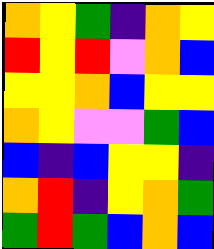[["orange", "yellow", "green", "indigo", "orange", "yellow"], ["red", "yellow", "red", "violet", "orange", "blue"], ["yellow", "yellow", "orange", "blue", "yellow", "yellow"], ["orange", "yellow", "violet", "violet", "green", "blue"], ["blue", "indigo", "blue", "yellow", "yellow", "indigo"], ["orange", "red", "indigo", "yellow", "orange", "green"], ["green", "red", "green", "blue", "orange", "blue"]]